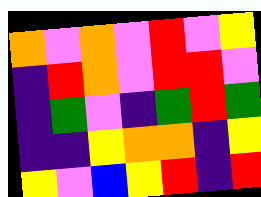[["orange", "violet", "orange", "violet", "red", "violet", "yellow"], ["indigo", "red", "orange", "violet", "red", "red", "violet"], ["indigo", "green", "violet", "indigo", "green", "red", "green"], ["indigo", "indigo", "yellow", "orange", "orange", "indigo", "yellow"], ["yellow", "violet", "blue", "yellow", "red", "indigo", "red"]]